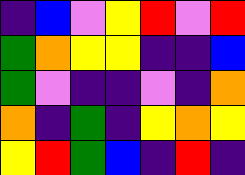[["indigo", "blue", "violet", "yellow", "red", "violet", "red"], ["green", "orange", "yellow", "yellow", "indigo", "indigo", "blue"], ["green", "violet", "indigo", "indigo", "violet", "indigo", "orange"], ["orange", "indigo", "green", "indigo", "yellow", "orange", "yellow"], ["yellow", "red", "green", "blue", "indigo", "red", "indigo"]]